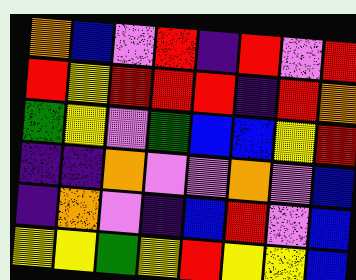[["orange", "blue", "violet", "red", "indigo", "red", "violet", "red"], ["red", "yellow", "red", "red", "red", "indigo", "red", "orange"], ["green", "yellow", "violet", "green", "blue", "blue", "yellow", "red"], ["indigo", "indigo", "orange", "violet", "violet", "orange", "violet", "blue"], ["indigo", "orange", "violet", "indigo", "blue", "red", "violet", "blue"], ["yellow", "yellow", "green", "yellow", "red", "yellow", "yellow", "blue"]]